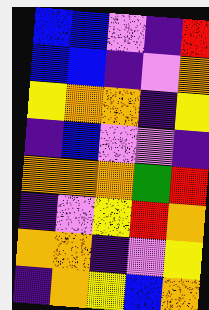[["blue", "blue", "violet", "indigo", "red"], ["blue", "blue", "indigo", "violet", "orange"], ["yellow", "orange", "orange", "indigo", "yellow"], ["indigo", "blue", "violet", "violet", "indigo"], ["orange", "orange", "orange", "green", "red"], ["indigo", "violet", "yellow", "red", "orange"], ["orange", "orange", "indigo", "violet", "yellow"], ["indigo", "orange", "yellow", "blue", "orange"]]